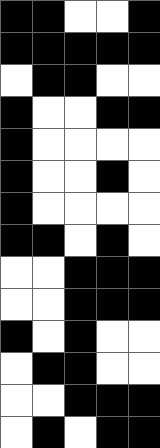[["black", "black", "white", "white", "black"], ["black", "black", "black", "black", "black"], ["white", "black", "black", "white", "white"], ["black", "white", "white", "black", "black"], ["black", "white", "white", "white", "white"], ["black", "white", "white", "black", "white"], ["black", "white", "white", "white", "white"], ["black", "black", "white", "black", "white"], ["white", "white", "black", "black", "black"], ["white", "white", "black", "black", "black"], ["black", "white", "black", "white", "white"], ["white", "black", "black", "white", "white"], ["white", "white", "black", "black", "black"], ["white", "black", "white", "black", "black"]]